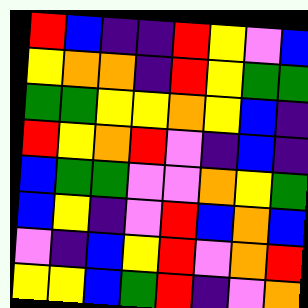[["red", "blue", "indigo", "indigo", "red", "yellow", "violet", "blue"], ["yellow", "orange", "orange", "indigo", "red", "yellow", "green", "green"], ["green", "green", "yellow", "yellow", "orange", "yellow", "blue", "indigo"], ["red", "yellow", "orange", "red", "violet", "indigo", "blue", "indigo"], ["blue", "green", "green", "violet", "violet", "orange", "yellow", "green"], ["blue", "yellow", "indigo", "violet", "red", "blue", "orange", "blue"], ["violet", "indigo", "blue", "yellow", "red", "violet", "orange", "red"], ["yellow", "yellow", "blue", "green", "red", "indigo", "violet", "orange"]]